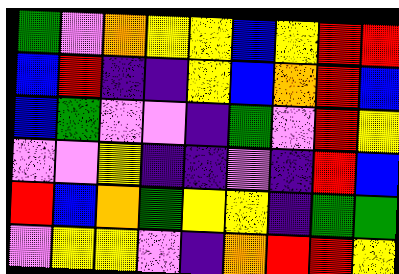[["green", "violet", "orange", "yellow", "yellow", "blue", "yellow", "red", "red"], ["blue", "red", "indigo", "indigo", "yellow", "blue", "orange", "red", "blue"], ["blue", "green", "violet", "violet", "indigo", "green", "violet", "red", "yellow"], ["violet", "violet", "yellow", "indigo", "indigo", "violet", "indigo", "red", "blue"], ["red", "blue", "orange", "green", "yellow", "yellow", "indigo", "green", "green"], ["violet", "yellow", "yellow", "violet", "indigo", "orange", "red", "red", "yellow"]]